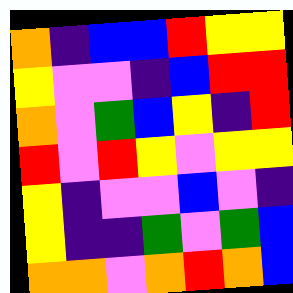[["orange", "indigo", "blue", "blue", "red", "yellow", "yellow"], ["yellow", "violet", "violet", "indigo", "blue", "red", "red"], ["orange", "violet", "green", "blue", "yellow", "indigo", "red"], ["red", "violet", "red", "yellow", "violet", "yellow", "yellow"], ["yellow", "indigo", "violet", "violet", "blue", "violet", "indigo"], ["yellow", "indigo", "indigo", "green", "violet", "green", "blue"], ["orange", "orange", "violet", "orange", "red", "orange", "blue"]]